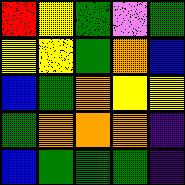[["red", "yellow", "green", "violet", "green"], ["yellow", "yellow", "green", "orange", "blue"], ["blue", "green", "orange", "yellow", "yellow"], ["green", "orange", "orange", "orange", "indigo"], ["blue", "green", "green", "green", "indigo"]]